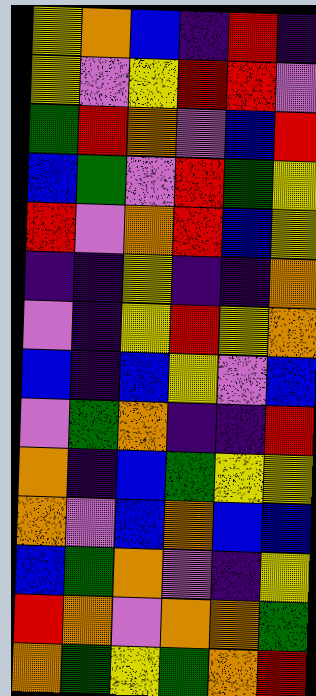[["yellow", "orange", "blue", "indigo", "red", "indigo"], ["yellow", "violet", "yellow", "red", "red", "violet"], ["green", "red", "orange", "violet", "blue", "red"], ["blue", "green", "violet", "red", "green", "yellow"], ["red", "violet", "orange", "red", "blue", "yellow"], ["indigo", "indigo", "yellow", "indigo", "indigo", "orange"], ["violet", "indigo", "yellow", "red", "yellow", "orange"], ["blue", "indigo", "blue", "yellow", "violet", "blue"], ["violet", "green", "orange", "indigo", "indigo", "red"], ["orange", "indigo", "blue", "green", "yellow", "yellow"], ["orange", "violet", "blue", "orange", "blue", "blue"], ["blue", "green", "orange", "violet", "indigo", "yellow"], ["red", "orange", "violet", "orange", "orange", "green"], ["orange", "green", "yellow", "green", "orange", "red"]]